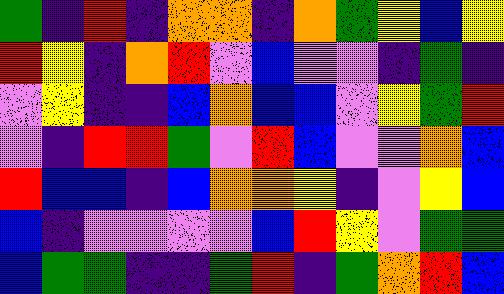[["green", "indigo", "red", "indigo", "orange", "orange", "indigo", "orange", "green", "yellow", "blue", "yellow"], ["red", "yellow", "indigo", "orange", "red", "violet", "blue", "violet", "violet", "indigo", "green", "indigo"], ["violet", "yellow", "indigo", "indigo", "blue", "orange", "blue", "blue", "violet", "yellow", "green", "red"], ["violet", "indigo", "red", "red", "green", "violet", "red", "blue", "violet", "violet", "orange", "blue"], ["red", "blue", "blue", "indigo", "blue", "orange", "orange", "yellow", "indigo", "violet", "yellow", "blue"], ["blue", "indigo", "violet", "violet", "violet", "violet", "blue", "red", "yellow", "violet", "green", "green"], ["blue", "green", "green", "indigo", "indigo", "green", "red", "indigo", "green", "orange", "red", "blue"]]